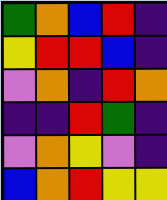[["green", "orange", "blue", "red", "indigo"], ["yellow", "red", "red", "blue", "indigo"], ["violet", "orange", "indigo", "red", "orange"], ["indigo", "indigo", "red", "green", "indigo"], ["violet", "orange", "yellow", "violet", "indigo"], ["blue", "orange", "red", "yellow", "yellow"]]